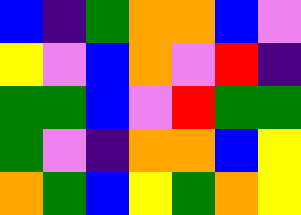[["blue", "indigo", "green", "orange", "orange", "blue", "violet"], ["yellow", "violet", "blue", "orange", "violet", "red", "indigo"], ["green", "green", "blue", "violet", "red", "green", "green"], ["green", "violet", "indigo", "orange", "orange", "blue", "yellow"], ["orange", "green", "blue", "yellow", "green", "orange", "yellow"]]